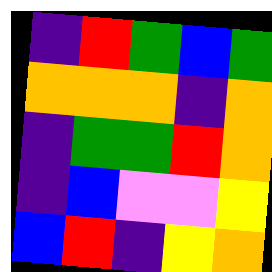[["indigo", "red", "green", "blue", "green"], ["orange", "orange", "orange", "indigo", "orange"], ["indigo", "green", "green", "red", "orange"], ["indigo", "blue", "violet", "violet", "yellow"], ["blue", "red", "indigo", "yellow", "orange"]]